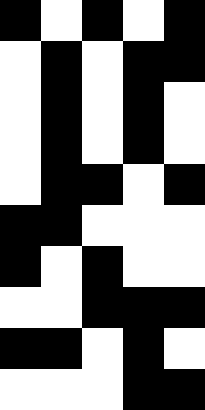[["black", "white", "black", "white", "black"], ["white", "black", "white", "black", "black"], ["white", "black", "white", "black", "white"], ["white", "black", "white", "black", "white"], ["white", "black", "black", "white", "black"], ["black", "black", "white", "white", "white"], ["black", "white", "black", "white", "white"], ["white", "white", "black", "black", "black"], ["black", "black", "white", "black", "white"], ["white", "white", "white", "black", "black"]]